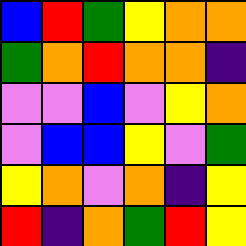[["blue", "red", "green", "yellow", "orange", "orange"], ["green", "orange", "red", "orange", "orange", "indigo"], ["violet", "violet", "blue", "violet", "yellow", "orange"], ["violet", "blue", "blue", "yellow", "violet", "green"], ["yellow", "orange", "violet", "orange", "indigo", "yellow"], ["red", "indigo", "orange", "green", "red", "yellow"]]